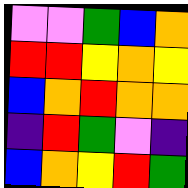[["violet", "violet", "green", "blue", "orange"], ["red", "red", "yellow", "orange", "yellow"], ["blue", "orange", "red", "orange", "orange"], ["indigo", "red", "green", "violet", "indigo"], ["blue", "orange", "yellow", "red", "green"]]